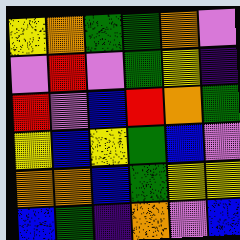[["yellow", "orange", "green", "green", "orange", "violet"], ["violet", "red", "violet", "green", "yellow", "indigo"], ["red", "violet", "blue", "red", "orange", "green"], ["yellow", "blue", "yellow", "green", "blue", "violet"], ["orange", "orange", "blue", "green", "yellow", "yellow"], ["blue", "green", "indigo", "orange", "violet", "blue"]]